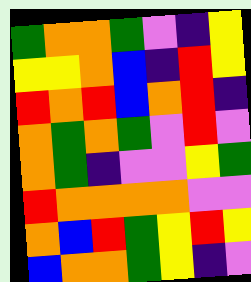[["green", "orange", "orange", "green", "violet", "indigo", "yellow"], ["yellow", "yellow", "orange", "blue", "indigo", "red", "yellow"], ["red", "orange", "red", "blue", "orange", "red", "indigo"], ["orange", "green", "orange", "green", "violet", "red", "violet"], ["orange", "green", "indigo", "violet", "violet", "yellow", "green"], ["red", "orange", "orange", "orange", "orange", "violet", "violet"], ["orange", "blue", "red", "green", "yellow", "red", "yellow"], ["blue", "orange", "orange", "green", "yellow", "indigo", "violet"]]